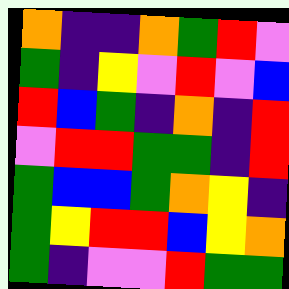[["orange", "indigo", "indigo", "orange", "green", "red", "violet"], ["green", "indigo", "yellow", "violet", "red", "violet", "blue"], ["red", "blue", "green", "indigo", "orange", "indigo", "red"], ["violet", "red", "red", "green", "green", "indigo", "red"], ["green", "blue", "blue", "green", "orange", "yellow", "indigo"], ["green", "yellow", "red", "red", "blue", "yellow", "orange"], ["green", "indigo", "violet", "violet", "red", "green", "green"]]